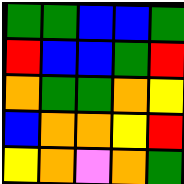[["green", "green", "blue", "blue", "green"], ["red", "blue", "blue", "green", "red"], ["orange", "green", "green", "orange", "yellow"], ["blue", "orange", "orange", "yellow", "red"], ["yellow", "orange", "violet", "orange", "green"]]